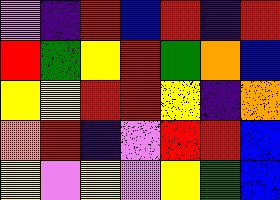[["violet", "indigo", "red", "blue", "red", "indigo", "red"], ["red", "green", "yellow", "red", "green", "orange", "blue"], ["yellow", "yellow", "red", "red", "yellow", "indigo", "orange"], ["orange", "red", "indigo", "violet", "red", "red", "blue"], ["yellow", "violet", "yellow", "violet", "yellow", "green", "blue"]]